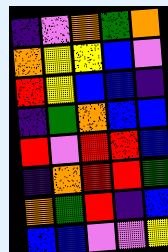[["indigo", "violet", "orange", "green", "orange"], ["orange", "yellow", "yellow", "blue", "violet"], ["red", "yellow", "blue", "blue", "indigo"], ["indigo", "green", "orange", "blue", "blue"], ["red", "violet", "red", "red", "blue"], ["indigo", "orange", "red", "red", "green"], ["orange", "green", "red", "indigo", "blue"], ["blue", "blue", "violet", "violet", "yellow"]]